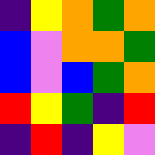[["indigo", "yellow", "orange", "green", "orange"], ["blue", "violet", "orange", "orange", "green"], ["blue", "violet", "blue", "green", "orange"], ["red", "yellow", "green", "indigo", "red"], ["indigo", "red", "indigo", "yellow", "violet"]]